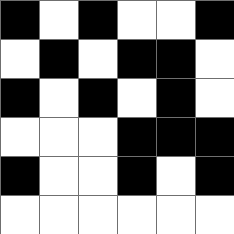[["black", "white", "black", "white", "white", "black"], ["white", "black", "white", "black", "black", "white"], ["black", "white", "black", "white", "black", "white"], ["white", "white", "white", "black", "black", "black"], ["black", "white", "white", "black", "white", "black"], ["white", "white", "white", "white", "white", "white"]]